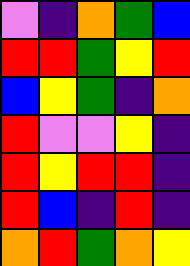[["violet", "indigo", "orange", "green", "blue"], ["red", "red", "green", "yellow", "red"], ["blue", "yellow", "green", "indigo", "orange"], ["red", "violet", "violet", "yellow", "indigo"], ["red", "yellow", "red", "red", "indigo"], ["red", "blue", "indigo", "red", "indigo"], ["orange", "red", "green", "orange", "yellow"]]